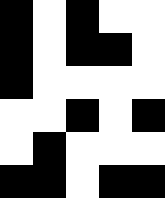[["black", "white", "black", "white", "white"], ["black", "white", "black", "black", "white"], ["black", "white", "white", "white", "white"], ["white", "white", "black", "white", "black"], ["white", "black", "white", "white", "white"], ["black", "black", "white", "black", "black"]]